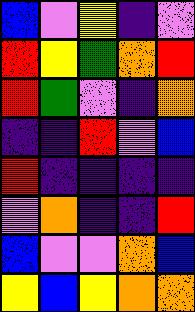[["blue", "violet", "yellow", "indigo", "violet"], ["red", "yellow", "green", "orange", "red"], ["red", "green", "violet", "indigo", "orange"], ["indigo", "indigo", "red", "violet", "blue"], ["red", "indigo", "indigo", "indigo", "indigo"], ["violet", "orange", "indigo", "indigo", "red"], ["blue", "violet", "violet", "orange", "blue"], ["yellow", "blue", "yellow", "orange", "orange"]]